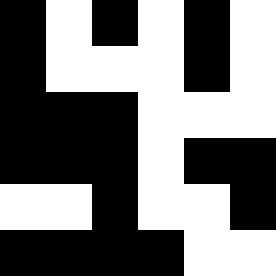[["black", "white", "black", "white", "black", "white"], ["black", "white", "white", "white", "black", "white"], ["black", "black", "black", "white", "white", "white"], ["black", "black", "black", "white", "black", "black"], ["white", "white", "black", "white", "white", "black"], ["black", "black", "black", "black", "white", "white"]]